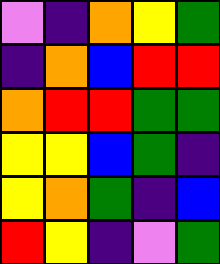[["violet", "indigo", "orange", "yellow", "green"], ["indigo", "orange", "blue", "red", "red"], ["orange", "red", "red", "green", "green"], ["yellow", "yellow", "blue", "green", "indigo"], ["yellow", "orange", "green", "indigo", "blue"], ["red", "yellow", "indigo", "violet", "green"]]